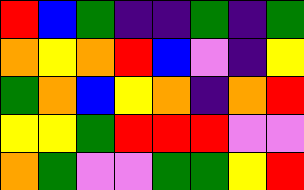[["red", "blue", "green", "indigo", "indigo", "green", "indigo", "green"], ["orange", "yellow", "orange", "red", "blue", "violet", "indigo", "yellow"], ["green", "orange", "blue", "yellow", "orange", "indigo", "orange", "red"], ["yellow", "yellow", "green", "red", "red", "red", "violet", "violet"], ["orange", "green", "violet", "violet", "green", "green", "yellow", "red"]]